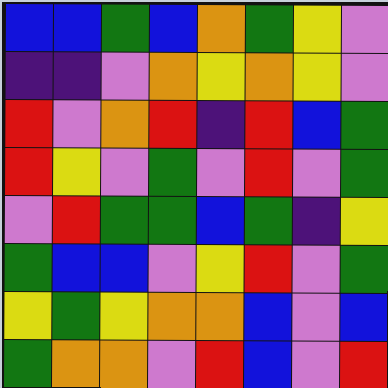[["blue", "blue", "green", "blue", "orange", "green", "yellow", "violet"], ["indigo", "indigo", "violet", "orange", "yellow", "orange", "yellow", "violet"], ["red", "violet", "orange", "red", "indigo", "red", "blue", "green"], ["red", "yellow", "violet", "green", "violet", "red", "violet", "green"], ["violet", "red", "green", "green", "blue", "green", "indigo", "yellow"], ["green", "blue", "blue", "violet", "yellow", "red", "violet", "green"], ["yellow", "green", "yellow", "orange", "orange", "blue", "violet", "blue"], ["green", "orange", "orange", "violet", "red", "blue", "violet", "red"]]